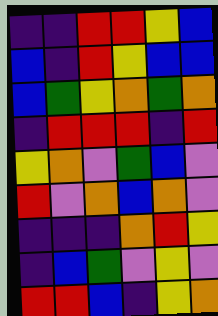[["indigo", "indigo", "red", "red", "yellow", "blue"], ["blue", "indigo", "red", "yellow", "blue", "blue"], ["blue", "green", "yellow", "orange", "green", "orange"], ["indigo", "red", "red", "red", "indigo", "red"], ["yellow", "orange", "violet", "green", "blue", "violet"], ["red", "violet", "orange", "blue", "orange", "violet"], ["indigo", "indigo", "indigo", "orange", "red", "yellow"], ["indigo", "blue", "green", "violet", "yellow", "violet"], ["red", "red", "blue", "indigo", "yellow", "orange"]]